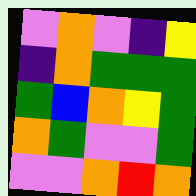[["violet", "orange", "violet", "indigo", "yellow"], ["indigo", "orange", "green", "green", "green"], ["green", "blue", "orange", "yellow", "green"], ["orange", "green", "violet", "violet", "green"], ["violet", "violet", "orange", "red", "orange"]]